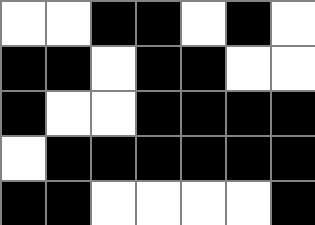[["white", "white", "black", "black", "white", "black", "white"], ["black", "black", "white", "black", "black", "white", "white"], ["black", "white", "white", "black", "black", "black", "black"], ["white", "black", "black", "black", "black", "black", "black"], ["black", "black", "white", "white", "white", "white", "black"]]